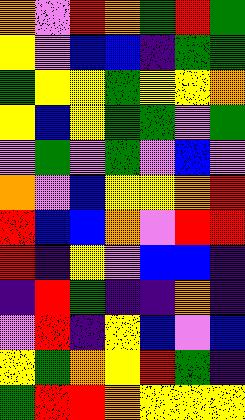[["orange", "violet", "red", "orange", "green", "red", "green"], ["yellow", "violet", "blue", "blue", "indigo", "green", "green"], ["green", "yellow", "yellow", "green", "yellow", "yellow", "orange"], ["yellow", "blue", "yellow", "green", "green", "violet", "green"], ["violet", "green", "violet", "green", "violet", "blue", "violet"], ["orange", "violet", "blue", "yellow", "yellow", "orange", "red"], ["red", "blue", "blue", "orange", "violet", "red", "red"], ["red", "indigo", "yellow", "violet", "blue", "blue", "indigo"], ["indigo", "red", "green", "indigo", "indigo", "orange", "indigo"], ["violet", "red", "indigo", "yellow", "blue", "violet", "blue"], ["yellow", "green", "orange", "yellow", "red", "green", "indigo"], ["green", "red", "red", "orange", "yellow", "yellow", "yellow"]]